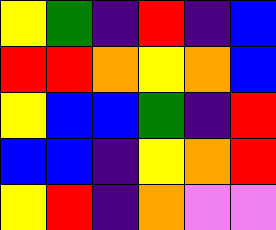[["yellow", "green", "indigo", "red", "indigo", "blue"], ["red", "red", "orange", "yellow", "orange", "blue"], ["yellow", "blue", "blue", "green", "indigo", "red"], ["blue", "blue", "indigo", "yellow", "orange", "red"], ["yellow", "red", "indigo", "orange", "violet", "violet"]]